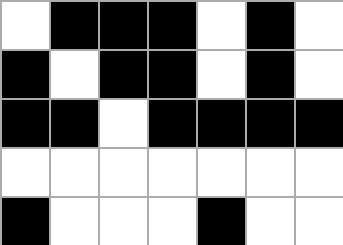[["white", "black", "black", "black", "white", "black", "white"], ["black", "white", "black", "black", "white", "black", "white"], ["black", "black", "white", "black", "black", "black", "black"], ["white", "white", "white", "white", "white", "white", "white"], ["black", "white", "white", "white", "black", "white", "white"]]